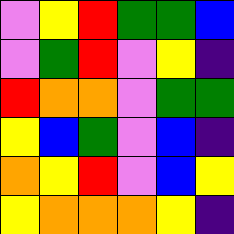[["violet", "yellow", "red", "green", "green", "blue"], ["violet", "green", "red", "violet", "yellow", "indigo"], ["red", "orange", "orange", "violet", "green", "green"], ["yellow", "blue", "green", "violet", "blue", "indigo"], ["orange", "yellow", "red", "violet", "blue", "yellow"], ["yellow", "orange", "orange", "orange", "yellow", "indigo"]]